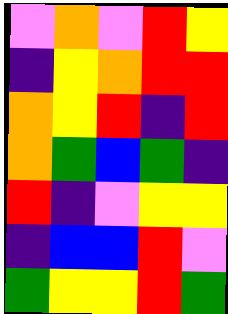[["violet", "orange", "violet", "red", "yellow"], ["indigo", "yellow", "orange", "red", "red"], ["orange", "yellow", "red", "indigo", "red"], ["orange", "green", "blue", "green", "indigo"], ["red", "indigo", "violet", "yellow", "yellow"], ["indigo", "blue", "blue", "red", "violet"], ["green", "yellow", "yellow", "red", "green"]]